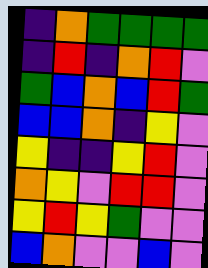[["indigo", "orange", "green", "green", "green", "green"], ["indigo", "red", "indigo", "orange", "red", "violet"], ["green", "blue", "orange", "blue", "red", "green"], ["blue", "blue", "orange", "indigo", "yellow", "violet"], ["yellow", "indigo", "indigo", "yellow", "red", "violet"], ["orange", "yellow", "violet", "red", "red", "violet"], ["yellow", "red", "yellow", "green", "violet", "violet"], ["blue", "orange", "violet", "violet", "blue", "violet"]]